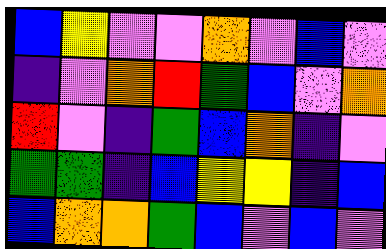[["blue", "yellow", "violet", "violet", "orange", "violet", "blue", "violet"], ["indigo", "violet", "orange", "red", "green", "blue", "violet", "orange"], ["red", "violet", "indigo", "green", "blue", "orange", "indigo", "violet"], ["green", "green", "indigo", "blue", "yellow", "yellow", "indigo", "blue"], ["blue", "orange", "orange", "green", "blue", "violet", "blue", "violet"]]